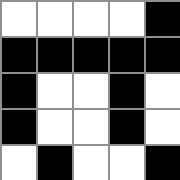[["white", "white", "white", "white", "black"], ["black", "black", "black", "black", "black"], ["black", "white", "white", "black", "white"], ["black", "white", "white", "black", "white"], ["white", "black", "white", "white", "black"]]